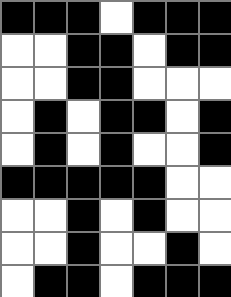[["black", "black", "black", "white", "black", "black", "black"], ["white", "white", "black", "black", "white", "black", "black"], ["white", "white", "black", "black", "white", "white", "white"], ["white", "black", "white", "black", "black", "white", "black"], ["white", "black", "white", "black", "white", "white", "black"], ["black", "black", "black", "black", "black", "white", "white"], ["white", "white", "black", "white", "black", "white", "white"], ["white", "white", "black", "white", "white", "black", "white"], ["white", "black", "black", "white", "black", "black", "black"]]